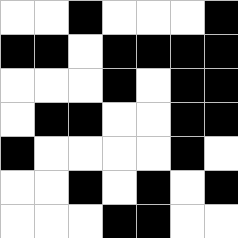[["white", "white", "black", "white", "white", "white", "black"], ["black", "black", "white", "black", "black", "black", "black"], ["white", "white", "white", "black", "white", "black", "black"], ["white", "black", "black", "white", "white", "black", "black"], ["black", "white", "white", "white", "white", "black", "white"], ["white", "white", "black", "white", "black", "white", "black"], ["white", "white", "white", "black", "black", "white", "white"]]